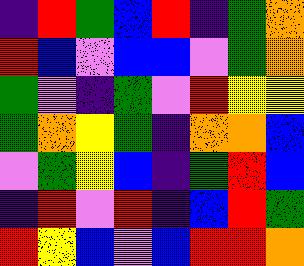[["indigo", "red", "green", "blue", "red", "indigo", "green", "orange"], ["red", "blue", "violet", "blue", "blue", "violet", "green", "orange"], ["green", "violet", "indigo", "green", "violet", "red", "yellow", "yellow"], ["green", "orange", "yellow", "green", "indigo", "orange", "orange", "blue"], ["violet", "green", "yellow", "blue", "indigo", "green", "red", "blue"], ["indigo", "red", "violet", "red", "indigo", "blue", "red", "green"], ["red", "yellow", "blue", "violet", "blue", "red", "red", "orange"]]